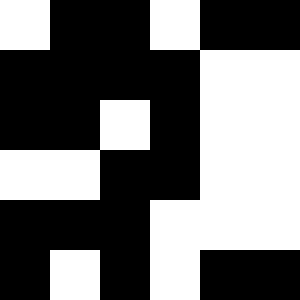[["white", "black", "black", "white", "black", "black"], ["black", "black", "black", "black", "white", "white"], ["black", "black", "white", "black", "white", "white"], ["white", "white", "black", "black", "white", "white"], ["black", "black", "black", "white", "white", "white"], ["black", "white", "black", "white", "black", "black"]]